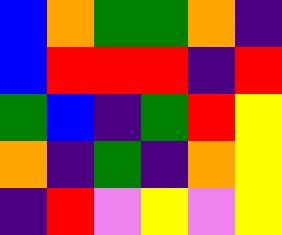[["blue", "orange", "green", "green", "orange", "indigo"], ["blue", "red", "red", "red", "indigo", "red"], ["green", "blue", "indigo", "green", "red", "yellow"], ["orange", "indigo", "green", "indigo", "orange", "yellow"], ["indigo", "red", "violet", "yellow", "violet", "yellow"]]